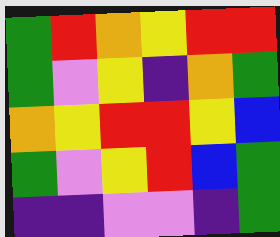[["green", "red", "orange", "yellow", "red", "red"], ["green", "violet", "yellow", "indigo", "orange", "green"], ["orange", "yellow", "red", "red", "yellow", "blue"], ["green", "violet", "yellow", "red", "blue", "green"], ["indigo", "indigo", "violet", "violet", "indigo", "green"]]